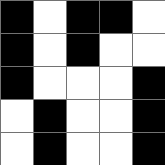[["black", "white", "black", "black", "white"], ["black", "white", "black", "white", "white"], ["black", "white", "white", "white", "black"], ["white", "black", "white", "white", "black"], ["white", "black", "white", "white", "black"]]